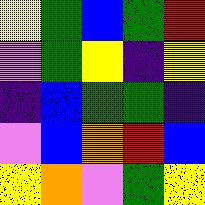[["yellow", "green", "blue", "green", "red"], ["violet", "green", "yellow", "indigo", "yellow"], ["indigo", "blue", "green", "green", "indigo"], ["violet", "blue", "orange", "red", "blue"], ["yellow", "orange", "violet", "green", "yellow"]]